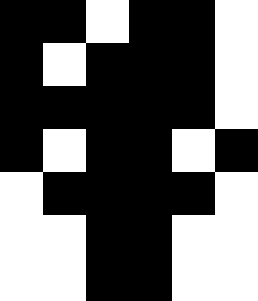[["black", "black", "white", "black", "black", "white"], ["black", "white", "black", "black", "black", "white"], ["black", "black", "black", "black", "black", "white"], ["black", "white", "black", "black", "white", "black"], ["white", "black", "black", "black", "black", "white"], ["white", "white", "black", "black", "white", "white"], ["white", "white", "black", "black", "white", "white"]]